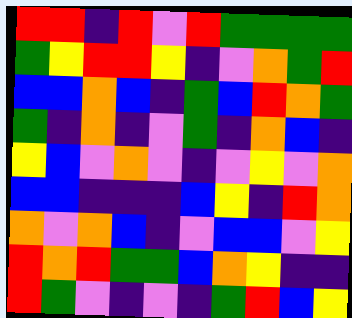[["red", "red", "indigo", "red", "violet", "red", "green", "green", "green", "green"], ["green", "yellow", "red", "red", "yellow", "indigo", "violet", "orange", "green", "red"], ["blue", "blue", "orange", "blue", "indigo", "green", "blue", "red", "orange", "green"], ["green", "indigo", "orange", "indigo", "violet", "green", "indigo", "orange", "blue", "indigo"], ["yellow", "blue", "violet", "orange", "violet", "indigo", "violet", "yellow", "violet", "orange"], ["blue", "blue", "indigo", "indigo", "indigo", "blue", "yellow", "indigo", "red", "orange"], ["orange", "violet", "orange", "blue", "indigo", "violet", "blue", "blue", "violet", "yellow"], ["red", "orange", "red", "green", "green", "blue", "orange", "yellow", "indigo", "indigo"], ["red", "green", "violet", "indigo", "violet", "indigo", "green", "red", "blue", "yellow"]]